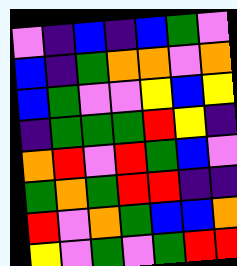[["violet", "indigo", "blue", "indigo", "blue", "green", "violet"], ["blue", "indigo", "green", "orange", "orange", "violet", "orange"], ["blue", "green", "violet", "violet", "yellow", "blue", "yellow"], ["indigo", "green", "green", "green", "red", "yellow", "indigo"], ["orange", "red", "violet", "red", "green", "blue", "violet"], ["green", "orange", "green", "red", "red", "indigo", "indigo"], ["red", "violet", "orange", "green", "blue", "blue", "orange"], ["yellow", "violet", "green", "violet", "green", "red", "red"]]